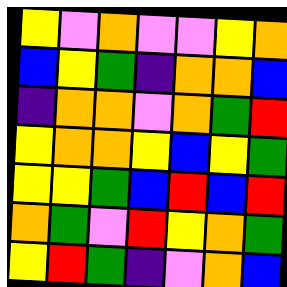[["yellow", "violet", "orange", "violet", "violet", "yellow", "orange"], ["blue", "yellow", "green", "indigo", "orange", "orange", "blue"], ["indigo", "orange", "orange", "violet", "orange", "green", "red"], ["yellow", "orange", "orange", "yellow", "blue", "yellow", "green"], ["yellow", "yellow", "green", "blue", "red", "blue", "red"], ["orange", "green", "violet", "red", "yellow", "orange", "green"], ["yellow", "red", "green", "indigo", "violet", "orange", "blue"]]